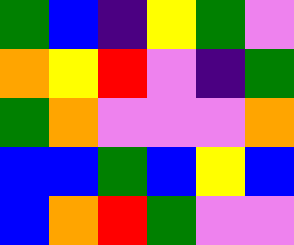[["green", "blue", "indigo", "yellow", "green", "violet"], ["orange", "yellow", "red", "violet", "indigo", "green"], ["green", "orange", "violet", "violet", "violet", "orange"], ["blue", "blue", "green", "blue", "yellow", "blue"], ["blue", "orange", "red", "green", "violet", "violet"]]